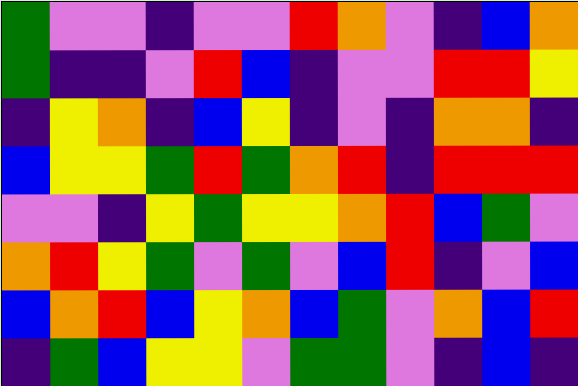[["green", "violet", "violet", "indigo", "violet", "violet", "red", "orange", "violet", "indigo", "blue", "orange"], ["green", "indigo", "indigo", "violet", "red", "blue", "indigo", "violet", "violet", "red", "red", "yellow"], ["indigo", "yellow", "orange", "indigo", "blue", "yellow", "indigo", "violet", "indigo", "orange", "orange", "indigo"], ["blue", "yellow", "yellow", "green", "red", "green", "orange", "red", "indigo", "red", "red", "red"], ["violet", "violet", "indigo", "yellow", "green", "yellow", "yellow", "orange", "red", "blue", "green", "violet"], ["orange", "red", "yellow", "green", "violet", "green", "violet", "blue", "red", "indigo", "violet", "blue"], ["blue", "orange", "red", "blue", "yellow", "orange", "blue", "green", "violet", "orange", "blue", "red"], ["indigo", "green", "blue", "yellow", "yellow", "violet", "green", "green", "violet", "indigo", "blue", "indigo"]]